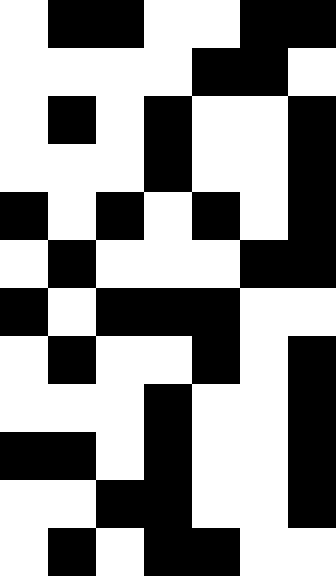[["white", "black", "black", "white", "white", "black", "black"], ["white", "white", "white", "white", "black", "black", "white"], ["white", "black", "white", "black", "white", "white", "black"], ["white", "white", "white", "black", "white", "white", "black"], ["black", "white", "black", "white", "black", "white", "black"], ["white", "black", "white", "white", "white", "black", "black"], ["black", "white", "black", "black", "black", "white", "white"], ["white", "black", "white", "white", "black", "white", "black"], ["white", "white", "white", "black", "white", "white", "black"], ["black", "black", "white", "black", "white", "white", "black"], ["white", "white", "black", "black", "white", "white", "black"], ["white", "black", "white", "black", "black", "white", "white"]]